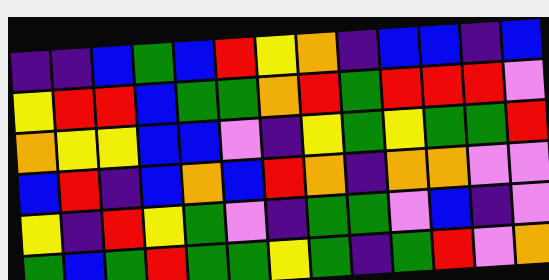[["indigo", "indigo", "blue", "green", "blue", "red", "yellow", "orange", "indigo", "blue", "blue", "indigo", "blue"], ["yellow", "red", "red", "blue", "green", "green", "orange", "red", "green", "red", "red", "red", "violet"], ["orange", "yellow", "yellow", "blue", "blue", "violet", "indigo", "yellow", "green", "yellow", "green", "green", "red"], ["blue", "red", "indigo", "blue", "orange", "blue", "red", "orange", "indigo", "orange", "orange", "violet", "violet"], ["yellow", "indigo", "red", "yellow", "green", "violet", "indigo", "green", "green", "violet", "blue", "indigo", "violet"], ["green", "blue", "green", "red", "green", "green", "yellow", "green", "indigo", "green", "red", "violet", "orange"]]